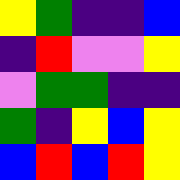[["yellow", "green", "indigo", "indigo", "blue"], ["indigo", "red", "violet", "violet", "yellow"], ["violet", "green", "green", "indigo", "indigo"], ["green", "indigo", "yellow", "blue", "yellow"], ["blue", "red", "blue", "red", "yellow"]]